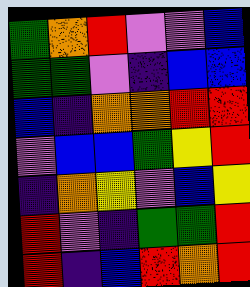[["green", "orange", "red", "violet", "violet", "blue"], ["green", "green", "violet", "indigo", "blue", "blue"], ["blue", "indigo", "orange", "orange", "red", "red"], ["violet", "blue", "blue", "green", "yellow", "red"], ["indigo", "orange", "yellow", "violet", "blue", "yellow"], ["red", "violet", "indigo", "green", "green", "red"], ["red", "indigo", "blue", "red", "orange", "red"]]